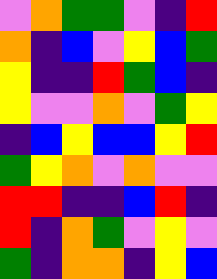[["violet", "orange", "green", "green", "violet", "indigo", "red"], ["orange", "indigo", "blue", "violet", "yellow", "blue", "green"], ["yellow", "indigo", "indigo", "red", "green", "blue", "indigo"], ["yellow", "violet", "violet", "orange", "violet", "green", "yellow"], ["indigo", "blue", "yellow", "blue", "blue", "yellow", "red"], ["green", "yellow", "orange", "violet", "orange", "violet", "violet"], ["red", "red", "indigo", "indigo", "blue", "red", "indigo"], ["red", "indigo", "orange", "green", "violet", "yellow", "violet"], ["green", "indigo", "orange", "orange", "indigo", "yellow", "blue"]]